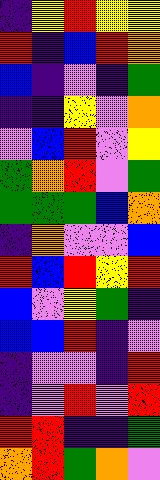[["indigo", "yellow", "red", "yellow", "yellow"], ["red", "indigo", "blue", "red", "orange"], ["blue", "indigo", "violet", "indigo", "green"], ["indigo", "indigo", "yellow", "violet", "orange"], ["violet", "blue", "red", "violet", "yellow"], ["green", "orange", "red", "violet", "green"], ["green", "green", "green", "blue", "orange"], ["indigo", "orange", "violet", "violet", "blue"], ["red", "blue", "red", "yellow", "red"], ["blue", "violet", "yellow", "green", "indigo"], ["blue", "blue", "red", "indigo", "violet"], ["indigo", "violet", "violet", "indigo", "red"], ["indigo", "violet", "red", "violet", "red"], ["red", "red", "indigo", "indigo", "green"], ["orange", "red", "green", "orange", "violet"]]